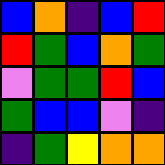[["blue", "orange", "indigo", "blue", "red"], ["red", "green", "blue", "orange", "green"], ["violet", "green", "green", "red", "blue"], ["green", "blue", "blue", "violet", "indigo"], ["indigo", "green", "yellow", "orange", "orange"]]